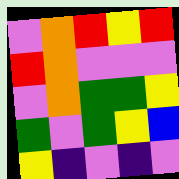[["violet", "orange", "red", "yellow", "red"], ["red", "orange", "violet", "violet", "violet"], ["violet", "orange", "green", "green", "yellow"], ["green", "violet", "green", "yellow", "blue"], ["yellow", "indigo", "violet", "indigo", "violet"]]